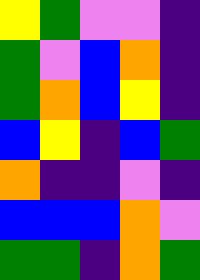[["yellow", "green", "violet", "violet", "indigo"], ["green", "violet", "blue", "orange", "indigo"], ["green", "orange", "blue", "yellow", "indigo"], ["blue", "yellow", "indigo", "blue", "green"], ["orange", "indigo", "indigo", "violet", "indigo"], ["blue", "blue", "blue", "orange", "violet"], ["green", "green", "indigo", "orange", "green"]]